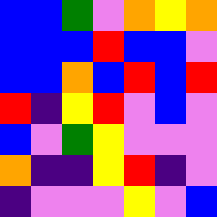[["blue", "blue", "green", "violet", "orange", "yellow", "orange"], ["blue", "blue", "blue", "red", "blue", "blue", "violet"], ["blue", "blue", "orange", "blue", "red", "blue", "red"], ["red", "indigo", "yellow", "red", "violet", "blue", "violet"], ["blue", "violet", "green", "yellow", "violet", "violet", "violet"], ["orange", "indigo", "indigo", "yellow", "red", "indigo", "violet"], ["indigo", "violet", "violet", "violet", "yellow", "violet", "blue"]]